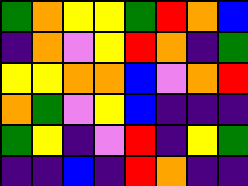[["green", "orange", "yellow", "yellow", "green", "red", "orange", "blue"], ["indigo", "orange", "violet", "yellow", "red", "orange", "indigo", "green"], ["yellow", "yellow", "orange", "orange", "blue", "violet", "orange", "red"], ["orange", "green", "violet", "yellow", "blue", "indigo", "indigo", "indigo"], ["green", "yellow", "indigo", "violet", "red", "indigo", "yellow", "green"], ["indigo", "indigo", "blue", "indigo", "red", "orange", "indigo", "indigo"]]